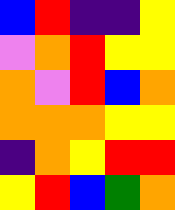[["blue", "red", "indigo", "indigo", "yellow"], ["violet", "orange", "red", "yellow", "yellow"], ["orange", "violet", "red", "blue", "orange"], ["orange", "orange", "orange", "yellow", "yellow"], ["indigo", "orange", "yellow", "red", "red"], ["yellow", "red", "blue", "green", "orange"]]